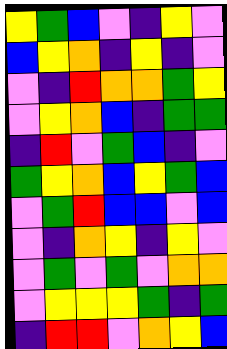[["yellow", "green", "blue", "violet", "indigo", "yellow", "violet"], ["blue", "yellow", "orange", "indigo", "yellow", "indigo", "violet"], ["violet", "indigo", "red", "orange", "orange", "green", "yellow"], ["violet", "yellow", "orange", "blue", "indigo", "green", "green"], ["indigo", "red", "violet", "green", "blue", "indigo", "violet"], ["green", "yellow", "orange", "blue", "yellow", "green", "blue"], ["violet", "green", "red", "blue", "blue", "violet", "blue"], ["violet", "indigo", "orange", "yellow", "indigo", "yellow", "violet"], ["violet", "green", "violet", "green", "violet", "orange", "orange"], ["violet", "yellow", "yellow", "yellow", "green", "indigo", "green"], ["indigo", "red", "red", "violet", "orange", "yellow", "blue"]]